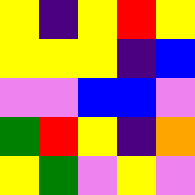[["yellow", "indigo", "yellow", "red", "yellow"], ["yellow", "yellow", "yellow", "indigo", "blue"], ["violet", "violet", "blue", "blue", "violet"], ["green", "red", "yellow", "indigo", "orange"], ["yellow", "green", "violet", "yellow", "violet"]]